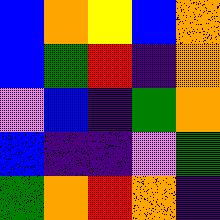[["blue", "orange", "yellow", "blue", "orange"], ["blue", "green", "red", "indigo", "orange"], ["violet", "blue", "indigo", "green", "orange"], ["blue", "indigo", "indigo", "violet", "green"], ["green", "orange", "red", "orange", "indigo"]]